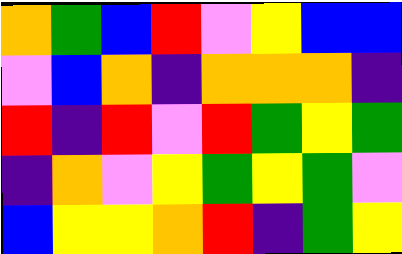[["orange", "green", "blue", "red", "violet", "yellow", "blue", "blue"], ["violet", "blue", "orange", "indigo", "orange", "orange", "orange", "indigo"], ["red", "indigo", "red", "violet", "red", "green", "yellow", "green"], ["indigo", "orange", "violet", "yellow", "green", "yellow", "green", "violet"], ["blue", "yellow", "yellow", "orange", "red", "indigo", "green", "yellow"]]